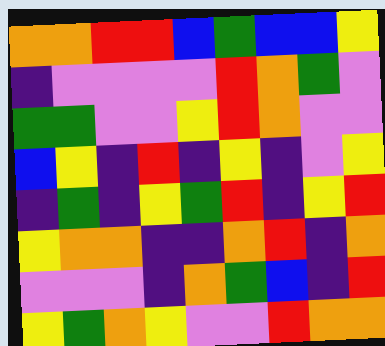[["orange", "orange", "red", "red", "blue", "green", "blue", "blue", "yellow"], ["indigo", "violet", "violet", "violet", "violet", "red", "orange", "green", "violet"], ["green", "green", "violet", "violet", "yellow", "red", "orange", "violet", "violet"], ["blue", "yellow", "indigo", "red", "indigo", "yellow", "indigo", "violet", "yellow"], ["indigo", "green", "indigo", "yellow", "green", "red", "indigo", "yellow", "red"], ["yellow", "orange", "orange", "indigo", "indigo", "orange", "red", "indigo", "orange"], ["violet", "violet", "violet", "indigo", "orange", "green", "blue", "indigo", "red"], ["yellow", "green", "orange", "yellow", "violet", "violet", "red", "orange", "orange"]]